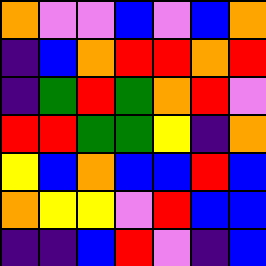[["orange", "violet", "violet", "blue", "violet", "blue", "orange"], ["indigo", "blue", "orange", "red", "red", "orange", "red"], ["indigo", "green", "red", "green", "orange", "red", "violet"], ["red", "red", "green", "green", "yellow", "indigo", "orange"], ["yellow", "blue", "orange", "blue", "blue", "red", "blue"], ["orange", "yellow", "yellow", "violet", "red", "blue", "blue"], ["indigo", "indigo", "blue", "red", "violet", "indigo", "blue"]]